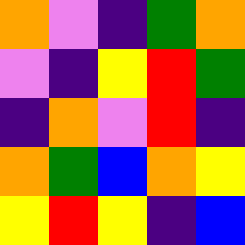[["orange", "violet", "indigo", "green", "orange"], ["violet", "indigo", "yellow", "red", "green"], ["indigo", "orange", "violet", "red", "indigo"], ["orange", "green", "blue", "orange", "yellow"], ["yellow", "red", "yellow", "indigo", "blue"]]